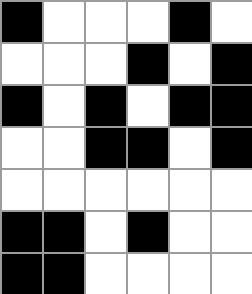[["black", "white", "white", "white", "black", "white"], ["white", "white", "white", "black", "white", "black"], ["black", "white", "black", "white", "black", "black"], ["white", "white", "black", "black", "white", "black"], ["white", "white", "white", "white", "white", "white"], ["black", "black", "white", "black", "white", "white"], ["black", "black", "white", "white", "white", "white"]]